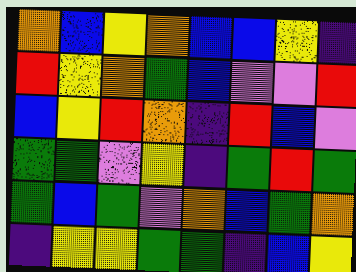[["orange", "blue", "yellow", "orange", "blue", "blue", "yellow", "indigo"], ["red", "yellow", "orange", "green", "blue", "violet", "violet", "red"], ["blue", "yellow", "red", "orange", "indigo", "red", "blue", "violet"], ["green", "green", "violet", "yellow", "indigo", "green", "red", "green"], ["green", "blue", "green", "violet", "orange", "blue", "green", "orange"], ["indigo", "yellow", "yellow", "green", "green", "indigo", "blue", "yellow"]]